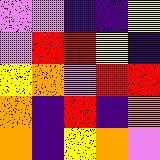[["violet", "violet", "indigo", "indigo", "yellow"], ["violet", "red", "red", "yellow", "indigo"], ["yellow", "orange", "violet", "red", "red"], ["orange", "indigo", "red", "indigo", "orange"], ["orange", "indigo", "yellow", "orange", "violet"]]